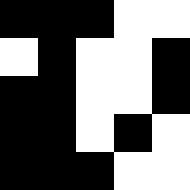[["black", "black", "black", "white", "white"], ["white", "black", "white", "white", "black"], ["black", "black", "white", "white", "black"], ["black", "black", "white", "black", "white"], ["black", "black", "black", "white", "white"]]